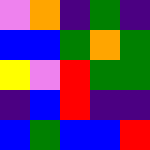[["violet", "orange", "indigo", "green", "indigo"], ["blue", "blue", "green", "orange", "green"], ["yellow", "violet", "red", "green", "green"], ["indigo", "blue", "red", "indigo", "indigo"], ["blue", "green", "blue", "blue", "red"]]